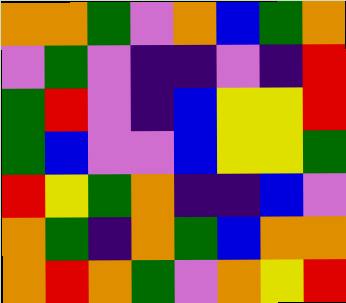[["orange", "orange", "green", "violet", "orange", "blue", "green", "orange"], ["violet", "green", "violet", "indigo", "indigo", "violet", "indigo", "red"], ["green", "red", "violet", "indigo", "blue", "yellow", "yellow", "red"], ["green", "blue", "violet", "violet", "blue", "yellow", "yellow", "green"], ["red", "yellow", "green", "orange", "indigo", "indigo", "blue", "violet"], ["orange", "green", "indigo", "orange", "green", "blue", "orange", "orange"], ["orange", "red", "orange", "green", "violet", "orange", "yellow", "red"]]